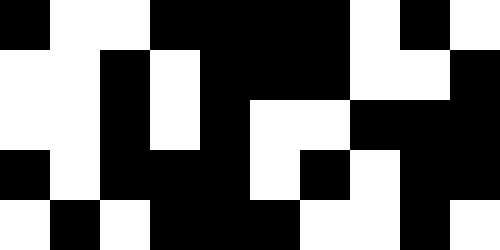[["black", "white", "white", "black", "black", "black", "black", "white", "black", "white"], ["white", "white", "black", "white", "black", "black", "black", "white", "white", "black"], ["white", "white", "black", "white", "black", "white", "white", "black", "black", "black"], ["black", "white", "black", "black", "black", "white", "black", "white", "black", "black"], ["white", "black", "white", "black", "black", "black", "white", "white", "black", "white"]]